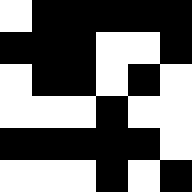[["white", "black", "black", "black", "black", "black"], ["black", "black", "black", "white", "white", "black"], ["white", "black", "black", "white", "black", "white"], ["white", "white", "white", "black", "white", "white"], ["black", "black", "black", "black", "black", "white"], ["white", "white", "white", "black", "white", "black"]]